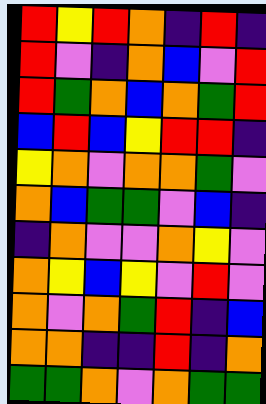[["red", "yellow", "red", "orange", "indigo", "red", "indigo"], ["red", "violet", "indigo", "orange", "blue", "violet", "red"], ["red", "green", "orange", "blue", "orange", "green", "red"], ["blue", "red", "blue", "yellow", "red", "red", "indigo"], ["yellow", "orange", "violet", "orange", "orange", "green", "violet"], ["orange", "blue", "green", "green", "violet", "blue", "indigo"], ["indigo", "orange", "violet", "violet", "orange", "yellow", "violet"], ["orange", "yellow", "blue", "yellow", "violet", "red", "violet"], ["orange", "violet", "orange", "green", "red", "indigo", "blue"], ["orange", "orange", "indigo", "indigo", "red", "indigo", "orange"], ["green", "green", "orange", "violet", "orange", "green", "green"]]